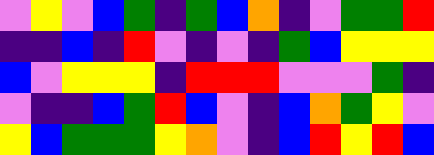[["violet", "yellow", "violet", "blue", "green", "indigo", "green", "blue", "orange", "indigo", "violet", "green", "green", "red"], ["indigo", "indigo", "blue", "indigo", "red", "violet", "indigo", "violet", "indigo", "green", "blue", "yellow", "yellow", "yellow"], ["blue", "violet", "yellow", "yellow", "yellow", "indigo", "red", "red", "red", "violet", "violet", "violet", "green", "indigo"], ["violet", "indigo", "indigo", "blue", "green", "red", "blue", "violet", "indigo", "blue", "orange", "green", "yellow", "violet"], ["yellow", "blue", "green", "green", "green", "yellow", "orange", "violet", "indigo", "blue", "red", "yellow", "red", "blue"]]